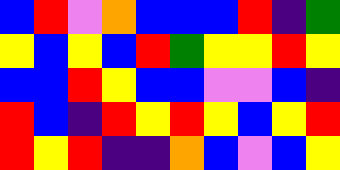[["blue", "red", "violet", "orange", "blue", "blue", "blue", "red", "indigo", "green"], ["yellow", "blue", "yellow", "blue", "red", "green", "yellow", "yellow", "red", "yellow"], ["blue", "blue", "red", "yellow", "blue", "blue", "violet", "violet", "blue", "indigo"], ["red", "blue", "indigo", "red", "yellow", "red", "yellow", "blue", "yellow", "red"], ["red", "yellow", "red", "indigo", "indigo", "orange", "blue", "violet", "blue", "yellow"]]